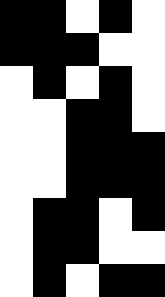[["black", "black", "white", "black", "white"], ["black", "black", "black", "white", "white"], ["white", "black", "white", "black", "white"], ["white", "white", "black", "black", "white"], ["white", "white", "black", "black", "black"], ["white", "white", "black", "black", "black"], ["white", "black", "black", "white", "black"], ["white", "black", "black", "white", "white"], ["white", "black", "white", "black", "black"]]